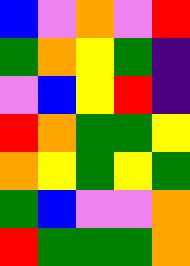[["blue", "violet", "orange", "violet", "red"], ["green", "orange", "yellow", "green", "indigo"], ["violet", "blue", "yellow", "red", "indigo"], ["red", "orange", "green", "green", "yellow"], ["orange", "yellow", "green", "yellow", "green"], ["green", "blue", "violet", "violet", "orange"], ["red", "green", "green", "green", "orange"]]